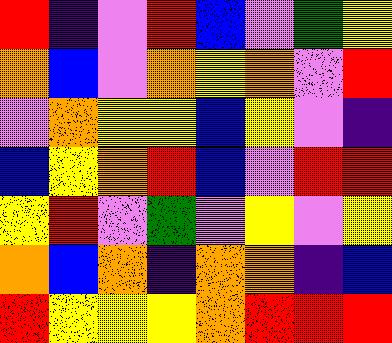[["red", "indigo", "violet", "red", "blue", "violet", "green", "yellow"], ["orange", "blue", "violet", "orange", "yellow", "orange", "violet", "red"], ["violet", "orange", "yellow", "yellow", "blue", "yellow", "violet", "indigo"], ["blue", "yellow", "orange", "red", "blue", "violet", "red", "red"], ["yellow", "red", "violet", "green", "violet", "yellow", "violet", "yellow"], ["orange", "blue", "orange", "indigo", "orange", "orange", "indigo", "blue"], ["red", "yellow", "yellow", "yellow", "orange", "red", "red", "red"]]